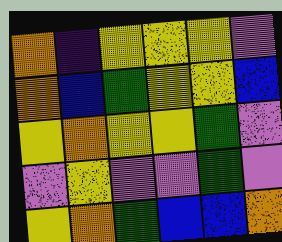[["orange", "indigo", "yellow", "yellow", "yellow", "violet"], ["orange", "blue", "green", "yellow", "yellow", "blue"], ["yellow", "orange", "yellow", "yellow", "green", "violet"], ["violet", "yellow", "violet", "violet", "green", "violet"], ["yellow", "orange", "green", "blue", "blue", "orange"]]